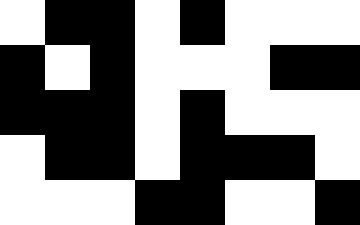[["white", "black", "black", "white", "black", "white", "white", "white"], ["black", "white", "black", "white", "white", "white", "black", "black"], ["black", "black", "black", "white", "black", "white", "white", "white"], ["white", "black", "black", "white", "black", "black", "black", "white"], ["white", "white", "white", "black", "black", "white", "white", "black"]]